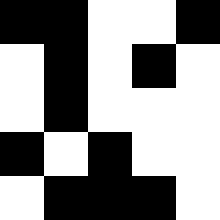[["black", "black", "white", "white", "black"], ["white", "black", "white", "black", "white"], ["white", "black", "white", "white", "white"], ["black", "white", "black", "white", "white"], ["white", "black", "black", "black", "white"]]